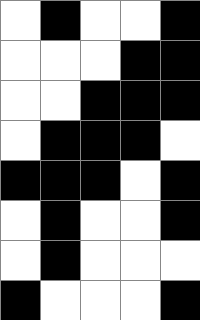[["white", "black", "white", "white", "black"], ["white", "white", "white", "black", "black"], ["white", "white", "black", "black", "black"], ["white", "black", "black", "black", "white"], ["black", "black", "black", "white", "black"], ["white", "black", "white", "white", "black"], ["white", "black", "white", "white", "white"], ["black", "white", "white", "white", "black"]]